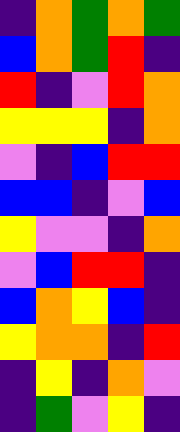[["indigo", "orange", "green", "orange", "green"], ["blue", "orange", "green", "red", "indigo"], ["red", "indigo", "violet", "red", "orange"], ["yellow", "yellow", "yellow", "indigo", "orange"], ["violet", "indigo", "blue", "red", "red"], ["blue", "blue", "indigo", "violet", "blue"], ["yellow", "violet", "violet", "indigo", "orange"], ["violet", "blue", "red", "red", "indigo"], ["blue", "orange", "yellow", "blue", "indigo"], ["yellow", "orange", "orange", "indigo", "red"], ["indigo", "yellow", "indigo", "orange", "violet"], ["indigo", "green", "violet", "yellow", "indigo"]]